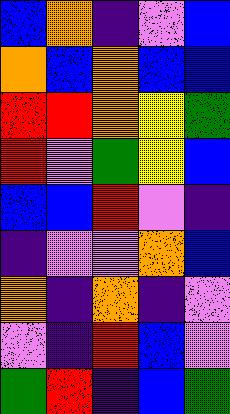[["blue", "orange", "indigo", "violet", "blue"], ["orange", "blue", "orange", "blue", "blue"], ["red", "red", "orange", "yellow", "green"], ["red", "violet", "green", "yellow", "blue"], ["blue", "blue", "red", "violet", "indigo"], ["indigo", "violet", "violet", "orange", "blue"], ["orange", "indigo", "orange", "indigo", "violet"], ["violet", "indigo", "red", "blue", "violet"], ["green", "red", "indigo", "blue", "green"]]